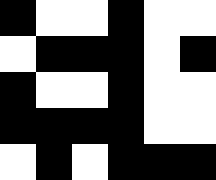[["black", "white", "white", "black", "white", "white"], ["white", "black", "black", "black", "white", "black"], ["black", "white", "white", "black", "white", "white"], ["black", "black", "black", "black", "white", "white"], ["white", "black", "white", "black", "black", "black"]]